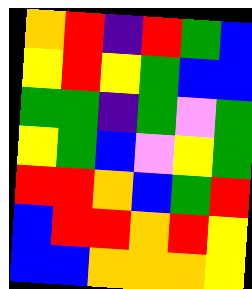[["orange", "red", "indigo", "red", "green", "blue"], ["yellow", "red", "yellow", "green", "blue", "blue"], ["green", "green", "indigo", "green", "violet", "green"], ["yellow", "green", "blue", "violet", "yellow", "green"], ["red", "red", "orange", "blue", "green", "red"], ["blue", "red", "red", "orange", "red", "yellow"], ["blue", "blue", "orange", "orange", "orange", "yellow"]]